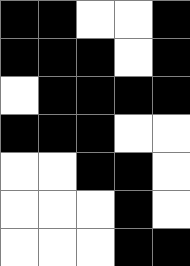[["black", "black", "white", "white", "black"], ["black", "black", "black", "white", "black"], ["white", "black", "black", "black", "black"], ["black", "black", "black", "white", "white"], ["white", "white", "black", "black", "white"], ["white", "white", "white", "black", "white"], ["white", "white", "white", "black", "black"]]